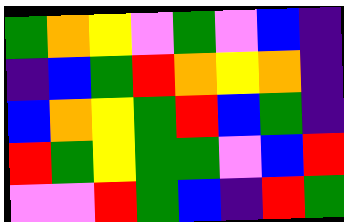[["green", "orange", "yellow", "violet", "green", "violet", "blue", "indigo"], ["indigo", "blue", "green", "red", "orange", "yellow", "orange", "indigo"], ["blue", "orange", "yellow", "green", "red", "blue", "green", "indigo"], ["red", "green", "yellow", "green", "green", "violet", "blue", "red"], ["violet", "violet", "red", "green", "blue", "indigo", "red", "green"]]